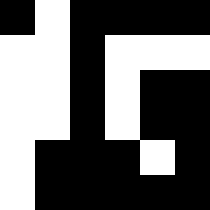[["black", "white", "black", "black", "black", "black"], ["white", "white", "black", "white", "white", "white"], ["white", "white", "black", "white", "black", "black"], ["white", "white", "black", "white", "black", "black"], ["white", "black", "black", "black", "white", "black"], ["white", "black", "black", "black", "black", "black"]]